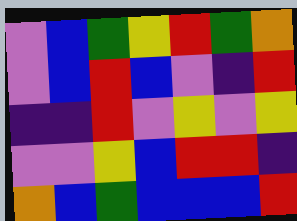[["violet", "blue", "green", "yellow", "red", "green", "orange"], ["violet", "blue", "red", "blue", "violet", "indigo", "red"], ["indigo", "indigo", "red", "violet", "yellow", "violet", "yellow"], ["violet", "violet", "yellow", "blue", "red", "red", "indigo"], ["orange", "blue", "green", "blue", "blue", "blue", "red"]]